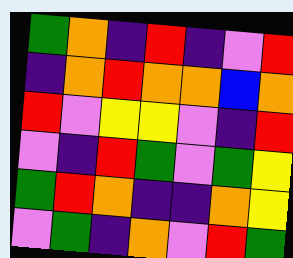[["green", "orange", "indigo", "red", "indigo", "violet", "red"], ["indigo", "orange", "red", "orange", "orange", "blue", "orange"], ["red", "violet", "yellow", "yellow", "violet", "indigo", "red"], ["violet", "indigo", "red", "green", "violet", "green", "yellow"], ["green", "red", "orange", "indigo", "indigo", "orange", "yellow"], ["violet", "green", "indigo", "orange", "violet", "red", "green"]]